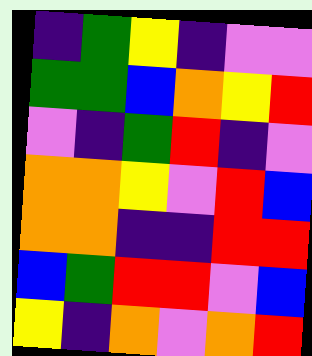[["indigo", "green", "yellow", "indigo", "violet", "violet"], ["green", "green", "blue", "orange", "yellow", "red"], ["violet", "indigo", "green", "red", "indigo", "violet"], ["orange", "orange", "yellow", "violet", "red", "blue"], ["orange", "orange", "indigo", "indigo", "red", "red"], ["blue", "green", "red", "red", "violet", "blue"], ["yellow", "indigo", "orange", "violet", "orange", "red"]]